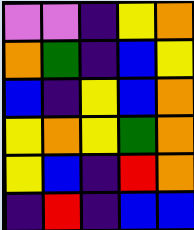[["violet", "violet", "indigo", "yellow", "orange"], ["orange", "green", "indigo", "blue", "yellow"], ["blue", "indigo", "yellow", "blue", "orange"], ["yellow", "orange", "yellow", "green", "orange"], ["yellow", "blue", "indigo", "red", "orange"], ["indigo", "red", "indigo", "blue", "blue"]]